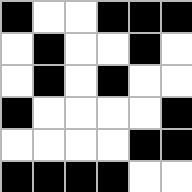[["black", "white", "white", "black", "black", "black"], ["white", "black", "white", "white", "black", "white"], ["white", "black", "white", "black", "white", "white"], ["black", "white", "white", "white", "white", "black"], ["white", "white", "white", "white", "black", "black"], ["black", "black", "black", "black", "white", "white"]]